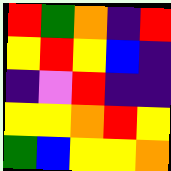[["red", "green", "orange", "indigo", "red"], ["yellow", "red", "yellow", "blue", "indigo"], ["indigo", "violet", "red", "indigo", "indigo"], ["yellow", "yellow", "orange", "red", "yellow"], ["green", "blue", "yellow", "yellow", "orange"]]